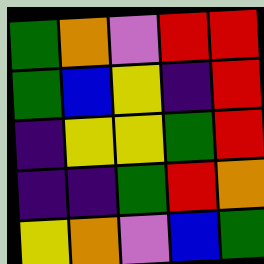[["green", "orange", "violet", "red", "red"], ["green", "blue", "yellow", "indigo", "red"], ["indigo", "yellow", "yellow", "green", "red"], ["indigo", "indigo", "green", "red", "orange"], ["yellow", "orange", "violet", "blue", "green"]]